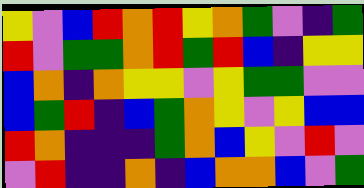[["yellow", "violet", "blue", "red", "orange", "red", "yellow", "orange", "green", "violet", "indigo", "green"], ["red", "violet", "green", "green", "orange", "red", "green", "red", "blue", "indigo", "yellow", "yellow"], ["blue", "orange", "indigo", "orange", "yellow", "yellow", "violet", "yellow", "green", "green", "violet", "violet"], ["blue", "green", "red", "indigo", "blue", "green", "orange", "yellow", "violet", "yellow", "blue", "blue"], ["red", "orange", "indigo", "indigo", "indigo", "green", "orange", "blue", "yellow", "violet", "red", "violet"], ["violet", "red", "indigo", "indigo", "orange", "indigo", "blue", "orange", "orange", "blue", "violet", "green"]]